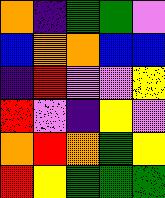[["orange", "indigo", "green", "green", "violet"], ["blue", "orange", "orange", "blue", "blue"], ["indigo", "red", "violet", "violet", "yellow"], ["red", "violet", "indigo", "yellow", "violet"], ["orange", "red", "orange", "green", "yellow"], ["red", "yellow", "green", "green", "green"]]